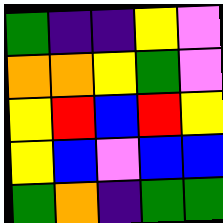[["green", "indigo", "indigo", "yellow", "violet"], ["orange", "orange", "yellow", "green", "violet"], ["yellow", "red", "blue", "red", "yellow"], ["yellow", "blue", "violet", "blue", "blue"], ["green", "orange", "indigo", "green", "green"]]